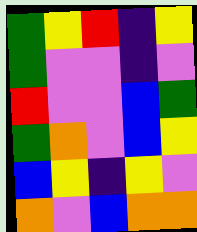[["green", "yellow", "red", "indigo", "yellow"], ["green", "violet", "violet", "indigo", "violet"], ["red", "violet", "violet", "blue", "green"], ["green", "orange", "violet", "blue", "yellow"], ["blue", "yellow", "indigo", "yellow", "violet"], ["orange", "violet", "blue", "orange", "orange"]]